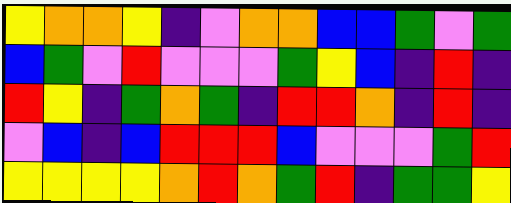[["yellow", "orange", "orange", "yellow", "indigo", "violet", "orange", "orange", "blue", "blue", "green", "violet", "green"], ["blue", "green", "violet", "red", "violet", "violet", "violet", "green", "yellow", "blue", "indigo", "red", "indigo"], ["red", "yellow", "indigo", "green", "orange", "green", "indigo", "red", "red", "orange", "indigo", "red", "indigo"], ["violet", "blue", "indigo", "blue", "red", "red", "red", "blue", "violet", "violet", "violet", "green", "red"], ["yellow", "yellow", "yellow", "yellow", "orange", "red", "orange", "green", "red", "indigo", "green", "green", "yellow"]]